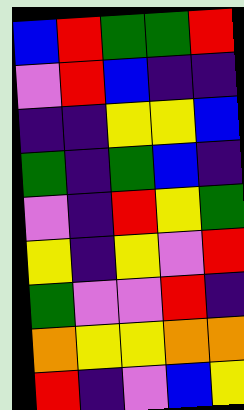[["blue", "red", "green", "green", "red"], ["violet", "red", "blue", "indigo", "indigo"], ["indigo", "indigo", "yellow", "yellow", "blue"], ["green", "indigo", "green", "blue", "indigo"], ["violet", "indigo", "red", "yellow", "green"], ["yellow", "indigo", "yellow", "violet", "red"], ["green", "violet", "violet", "red", "indigo"], ["orange", "yellow", "yellow", "orange", "orange"], ["red", "indigo", "violet", "blue", "yellow"]]